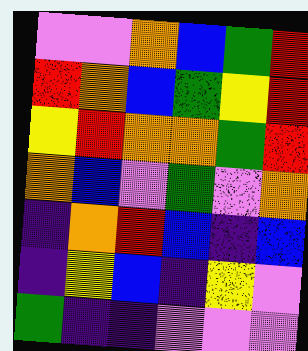[["violet", "violet", "orange", "blue", "green", "red"], ["red", "orange", "blue", "green", "yellow", "red"], ["yellow", "red", "orange", "orange", "green", "red"], ["orange", "blue", "violet", "green", "violet", "orange"], ["indigo", "orange", "red", "blue", "indigo", "blue"], ["indigo", "yellow", "blue", "indigo", "yellow", "violet"], ["green", "indigo", "indigo", "violet", "violet", "violet"]]